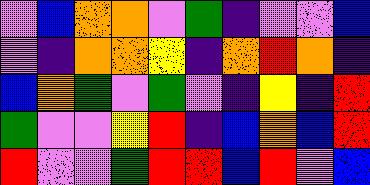[["violet", "blue", "orange", "orange", "violet", "green", "indigo", "violet", "violet", "blue"], ["violet", "indigo", "orange", "orange", "yellow", "indigo", "orange", "red", "orange", "indigo"], ["blue", "orange", "green", "violet", "green", "violet", "indigo", "yellow", "indigo", "red"], ["green", "violet", "violet", "yellow", "red", "indigo", "blue", "orange", "blue", "red"], ["red", "violet", "violet", "green", "red", "red", "blue", "red", "violet", "blue"]]